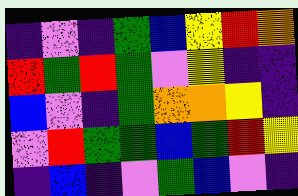[["indigo", "violet", "indigo", "green", "blue", "yellow", "red", "orange"], ["red", "green", "red", "green", "violet", "yellow", "indigo", "indigo"], ["blue", "violet", "indigo", "green", "orange", "orange", "yellow", "indigo"], ["violet", "red", "green", "green", "blue", "green", "red", "yellow"], ["indigo", "blue", "indigo", "violet", "green", "blue", "violet", "indigo"]]